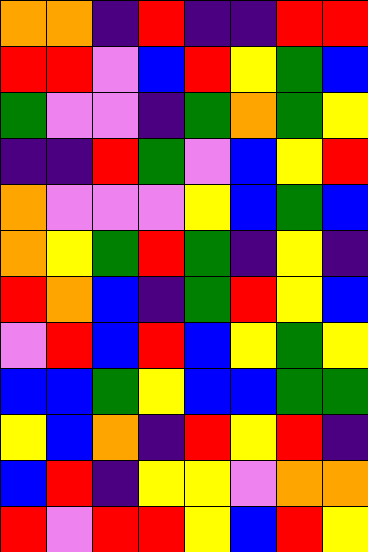[["orange", "orange", "indigo", "red", "indigo", "indigo", "red", "red"], ["red", "red", "violet", "blue", "red", "yellow", "green", "blue"], ["green", "violet", "violet", "indigo", "green", "orange", "green", "yellow"], ["indigo", "indigo", "red", "green", "violet", "blue", "yellow", "red"], ["orange", "violet", "violet", "violet", "yellow", "blue", "green", "blue"], ["orange", "yellow", "green", "red", "green", "indigo", "yellow", "indigo"], ["red", "orange", "blue", "indigo", "green", "red", "yellow", "blue"], ["violet", "red", "blue", "red", "blue", "yellow", "green", "yellow"], ["blue", "blue", "green", "yellow", "blue", "blue", "green", "green"], ["yellow", "blue", "orange", "indigo", "red", "yellow", "red", "indigo"], ["blue", "red", "indigo", "yellow", "yellow", "violet", "orange", "orange"], ["red", "violet", "red", "red", "yellow", "blue", "red", "yellow"]]